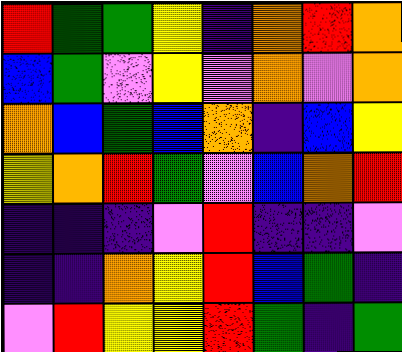[["red", "green", "green", "yellow", "indigo", "orange", "red", "orange"], ["blue", "green", "violet", "yellow", "violet", "orange", "violet", "orange"], ["orange", "blue", "green", "blue", "orange", "indigo", "blue", "yellow"], ["yellow", "orange", "red", "green", "violet", "blue", "orange", "red"], ["indigo", "indigo", "indigo", "violet", "red", "indigo", "indigo", "violet"], ["indigo", "indigo", "orange", "yellow", "red", "blue", "green", "indigo"], ["violet", "red", "yellow", "yellow", "red", "green", "indigo", "green"]]